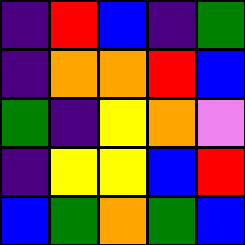[["indigo", "red", "blue", "indigo", "green"], ["indigo", "orange", "orange", "red", "blue"], ["green", "indigo", "yellow", "orange", "violet"], ["indigo", "yellow", "yellow", "blue", "red"], ["blue", "green", "orange", "green", "blue"]]